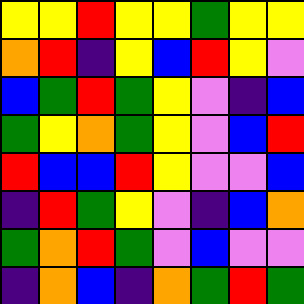[["yellow", "yellow", "red", "yellow", "yellow", "green", "yellow", "yellow"], ["orange", "red", "indigo", "yellow", "blue", "red", "yellow", "violet"], ["blue", "green", "red", "green", "yellow", "violet", "indigo", "blue"], ["green", "yellow", "orange", "green", "yellow", "violet", "blue", "red"], ["red", "blue", "blue", "red", "yellow", "violet", "violet", "blue"], ["indigo", "red", "green", "yellow", "violet", "indigo", "blue", "orange"], ["green", "orange", "red", "green", "violet", "blue", "violet", "violet"], ["indigo", "orange", "blue", "indigo", "orange", "green", "red", "green"]]